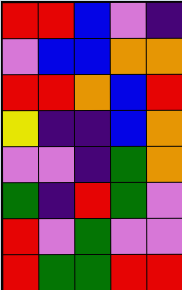[["red", "red", "blue", "violet", "indigo"], ["violet", "blue", "blue", "orange", "orange"], ["red", "red", "orange", "blue", "red"], ["yellow", "indigo", "indigo", "blue", "orange"], ["violet", "violet", "indigo", "green", "orange"], ["green", "indigo", "red", "green", "violet"], ["red", "violet", "green", "violet", "violet"], ["red", "green", "green", "red", "red"]]